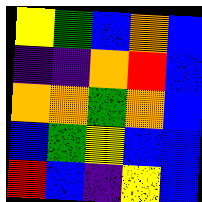[["yellow", "green", "blue", "orange", "blue"], ["indigo", "indigo", "orange", "red", "blue"], ["orange", "orange", "green", "orange", "blue"], ["blue", "green", "yellow", "blue", "blue"], ["red", "blue", "indigo", "yellow", "blue"]]